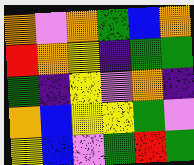[["orange", "violet", "orange", "green", "blue", "orange"], ["red", "orange", "yellow", "indigo", "green", "green"], ["green", "indigo", "yellow", "violet", "orange", "indigo"], ["orange", "blue", "yellow", "yellow", "green", "violet"], ["yellow", "blue", "violet", "green", "red", "green"]]